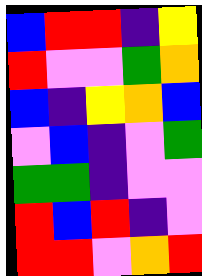[["blue", "red", "red", "indigo", "yellow"], ["red", "violet", "violet", "green", "orange"], ["blue", "indigo", "yellow", "orange", "blue"], ["violet", "blue", "indigo", "violet", "green"], ["green", "green", "indigo", "violet", "violet"], ["red", "blue", "red", "indigo", "violet"], ["red", "red", "violet", "orange", "red"]]